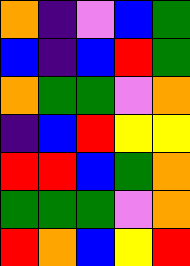[["orange", "indigo", "violet", "blue", "green"], ["blue", "indigo", "blue", "red", "green"], ["orange", "green", "green", "violet", "orange"], ["indigo", "blue", "red", "yellow", "yellow"], ["red", "red", "blue", "green", "orange"], ["green", "green", "green", "violet", "orange"], ["red", "orange", "blue", "yellow", "red"]]